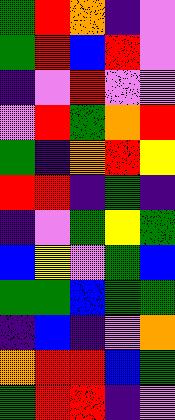[["green", "red", "orange", "indigo", "violet"], ["green", "red", "blue", "red", "violet"], ["indigo", "violet", "red", "violet", "violet"], ["violet", "red", "green", "orange", "red"], ["green", "indigo", "orange", "red", "yellow"], ["red", "red", "indigo", "green", "indigo"], ["indigo", "violet", "green", "yellow", "green"], ["blue", "yellow", "violet", "green", "blue"], ["green", "green", "blue", "green", "green"], ["indigo", "blue", "indigo", "violet", "orange"], ["orange", "red", "red", "blue", "green"], ["green", "red", "red", "indigo", "violet"]]